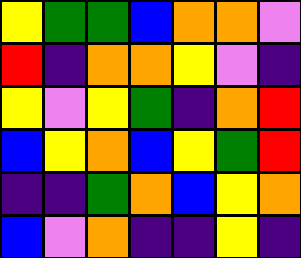[["yellow", "green", "green", "blue", "orange", "orange", "violet"], ["red", "indigo", "orange", "orange", "yellow", "violet", "indigo"], ["yellow", "violet", "yellow", "green", "indigo", "orange", "red"], ["blue", "yellow", "orange", "blue", "yellow", "green", "red"], ["indigo", "indigo", "green", "orange", "blue", "yellow", "orange"], ["blue", "violet", "orange", "indigo", "indigo", "yellow", "indigo"]]